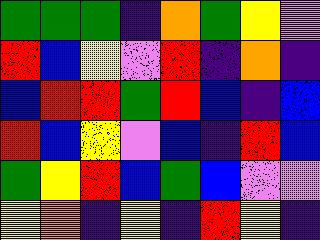[["green", "green", "green", "indigo", "orange", "green", "yellow", "violet"], ["red", "blue", "yellow", "violet", "red", "indigo", "orange", "indigo"], ["blue", "red", "red", "green", "red", "blue", "indigo", "blue"], ["red", "blue", "yellow", "violet", "blue", "indigo", "red", "blue"], ["green", "yellow", "red", "blue", "green", "blue", "violet", "violet"], ["yellow", "orange", "indigo", "yellow", "indigo", "red", "yellow", "indigo"]]